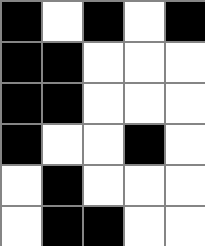[["black", "white", "black", "white", "black"], ["black", "black", "white", "white", "white"], ["black", "black", "white", "white", "white"], ["black", "white", "white", "black", "white"], ["white", "black", "white", "white", "white"], ["white", "black", "black", "white", "white"]]